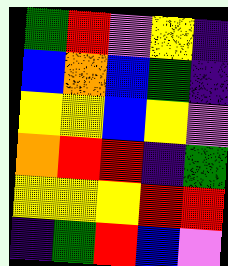[["green", "red", "violet", "yellow", "indigo"], ["blue", "orange", "blue", "green", "indigo"], ["yellow", "yellow", "blue", "yellow", "violet"], ["orange", "red", "red", "indigo", "green"], ["yellow", "yellow", "yellow", "red", "red"], ["indigo", "green", "red", "blue", "violet"]]